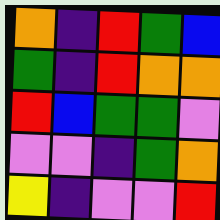[["orange", "indigo", "red", "green", "blue"], ["green", "indigo", "red", "orange", "orange"], ["red", "blue", "green", "green", "violet"], ["violet", "violet", "indigo", "green", "orange"], ["yellow", "indigo", "violet", "violet", "red"]]